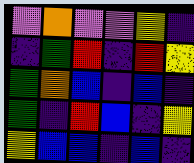[["violet", "orange", "violet", "violet", "yellow", "indigo"], ["indigo", "green", "red", "indigo", "red", "yellow"], ["green", "orange", "blue", "indigo", "blue", "indigo"], ["green", "indigo", "red", "blue", "indigo", "yellow"], ["yellow", "blue", "blue", "indigo", "blue", "indigo"]]